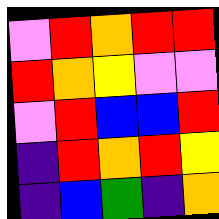[["violet", "red", "orange", "red", "red"], ["red", "orange", "yellow", "violet", "violet"], ["violet", "red", "blue", "blue", "red"], ["indigo", "red", "orange", "red", "yellow"], ["indigo", "blue", "green", "indigo", "orange"]]